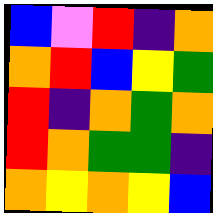[["blue", "violet", "red", "indigo", "orange"], ["orange", "red", "blue", "yellow", "green"], ["red", "indigo", "orange", "green", "orange"], ["red", "orange", "green", "green", "indigo"], ["orange", "yellow", "orange", "yellow", "blue"]]